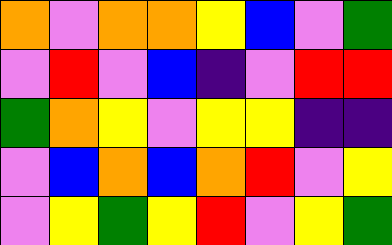[["orange", "violet", "orange", "orange", "yellow", "blue", "violet", "green"], ["violet", "red", "violet", "blue", "indigo", "violet", "red", "red"], ["green", "orange", "yellow", "violet", "yellow", "yellow", "indigo", "indigo"], ["violet", "blue", "orange", "blue", "orange", "red", "violet", "yellow"], ["violet", "yellow", "green", "yellow", "red", "violet", "yellow", "green"]]